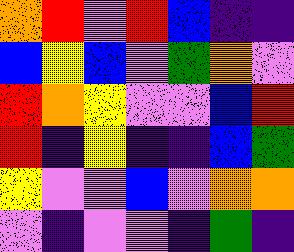[["orange", "red", "violet", "red", "blue", "indigo", "indigo"], ["blue", "yellow", "blue", "violet", "green", "orange", "violet"], ["red", "orange", "yellow", "violet", "violet", "blue", "red"], ["red", "indigo", "yellow", "indigo", "indigo", "blue", "green"], ["yellow", "violet", "violet", "blue", "violet", "orange", "orange"], ["violet", "indigo", "violet", "violet", "indigo", "green", "indigo"]]